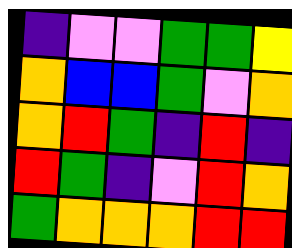[["indigo", "violet", "violet", "green", "green", "yellow"], ["orange", "blue", "blue", "green", "violet", "orange"], ["orange", "red", "green", "indigo", "red", "indigo"], ["red", "green", "indigo", "violet", "red", "orange"], ["green", "orange", "orange", "orange", "red", "red"]]